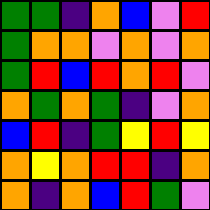[["green", "green", "indigo", "orange", "blue", "violet", "red"], ["green", "orange", "orange", "violet", "orange", "violet", "orange"], ["green", "red", "blue", "red", "orange", "red", "violet"], ["orange", "green", "orange", "green", "indigo", "violet", "orange"], ["blue", "red", "indigo", "green", "yellow", "red", "yellow"], ["orange", "yellow", "orange", "red", "red", "indigo", "orange"], ["orange", "indigo", "orange", "blue", "red", "green", "violet"]]